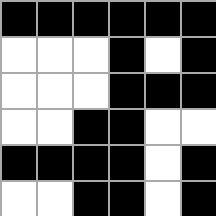[["black", "black", "black", "black", "black", "black"], ["white", "white", "white", "black", "white", "black"], ["white", "white", "white", "black", "black", "black"], ["white", "white", "black", "black", "white", "white"], ["black", "black", "black", "black", "white", "black"], ["white", "white", "black", "black", "white", "black"]]